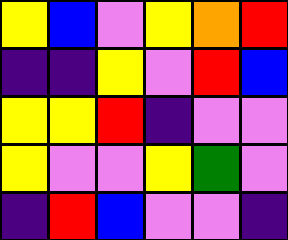[["yellow", "blue", "violet", "yellow", "orange", "red"], ["indigo", "indigo", "yellow", "violet", "red", "blue"], ["yellow", "yellow", "red", "indigo", "violet", "violet"], ["yellow", "violet", "violet", "yellow", "green", "violet"], ["indigo", "red", "blue", "violet", "violet", "indigo"]]